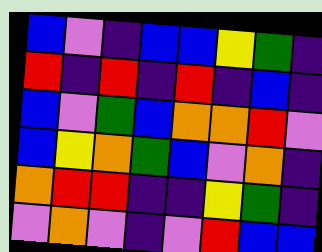[["blue", "violet", "indigo", "blue", "blue", "yellow", "green", "indigo"], ["red", "indigo", "red", "indigo", "red", "indigo", "blue", "indigo"], ["blue", "violet", "green", "blue", "orange", "orange", "red", "violet"], ["blue", "yellow", "orange", "green", "blue", "violet", "orange", "indigo"], ["orange", "red", "red", "indigo", "indigo", "yellow", "green", "indigo"], ["violet", "orange", "violet", "indigo", "violet", "red", "blue", "blue"]]